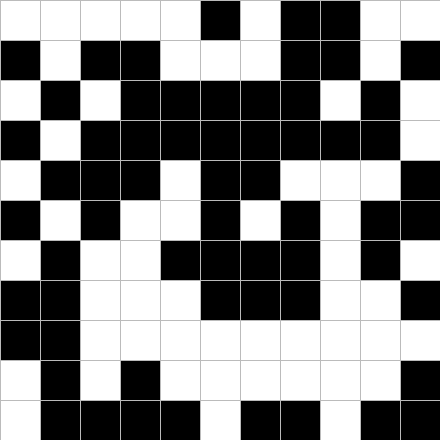[["white", "white", "white", "white", "white", "black", "white", "black", "black", "white", "white"], ["black", "white", "black", "black", "white", "white", "white", "black", "black", "white", "black"], ["white", "black", "white", "black", "black", "black", "black", "black", "white", "black", "white"], ["black", "white", "black", "black", "black", "black", "black", "black", "black", "black", "white"], ["white", "black", "black", "black", "white", "black", "black", "white", "white", "white", "black"], ["black", "white", "black", "white", "white", "black", "white", "black", "white", "black", "black"], ["white", "black", "white", "white", "black", "black", "black", "black", "white", "black", "white"], ["black", "black", "white", "white", "white", "black", "black", "black", "white", "white", "black"], ["black", "black", "white", "white", "white", "white", "white", "white", "white", "white", "white"], ["white", "black", "white", "black", "white", "white", "white", "white", "white", "white", "black"], ["white", "black", "black", "black", "black", "white", "black", "black", "white", "black", "black"]]